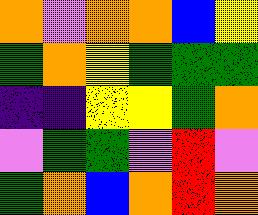[["orange", "violet", "orange", "orange", "blue", "yellow"], ["green", "orange", "yellow", "green", "green", "green"], ["indigo", "indigo", "yellow", "yellow", "green", "orange"], ["violet", "green", "green", "violet", "red", "violet"], ["green", "orange", "blue", "orange", "red", "orange"]]